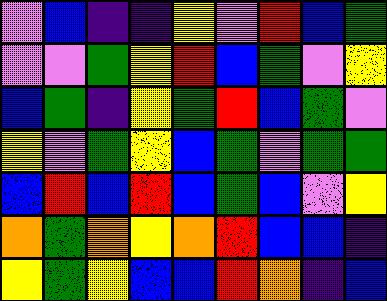[["violet", "blue", "indigo", "indigo", "yellow", "violet", "red", "blue", "green"], ["violet", "violet", "green", "yellow", "red", "blue", "green", "violet", "yellow"], ["blue", "green", "indigo", "yellow", "green", "red", "blue", "green", "violet"], ["yellow", "violet", "green", "yellow", "blue", "green", "violet", "green", "green"], ["blue", "red", "blue", "red", "blue", "green", "blue", "violet", "yellow"], ["orange", "green", "orange", "yellow", "orange", "red", "blue", "blue", "indigo"], ["yellow", "green", "yellow", "blue", "blue", "red", "orange", "indigo", "blue"]]